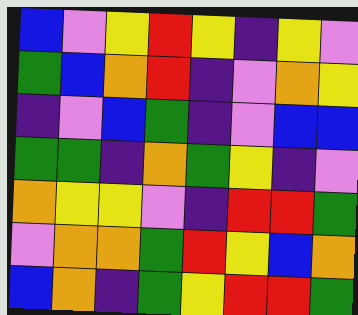[["blue", "violet", "yellow", "red", "yellow", "indigo", "yellow", "violet"], ["green", "blue", "orange", "red", "indigo", "violet", "orange", "yellow"], ["indigo", "violet", "blue", "green", "indigo", "violet", "blue", "blue"], ["green", "green", "indigo", "orange", "green", "yellow", "indigo", "violet"], ["orange", "yellow", "yellow", "violet", "indigo", "red", "red", "green"], ["violet", "orange", "orange", "green", "red", "yellow", "blue", "orange"], ["blue", "orange", "indigo", "green", "yellow", "red", "red", "green"]]